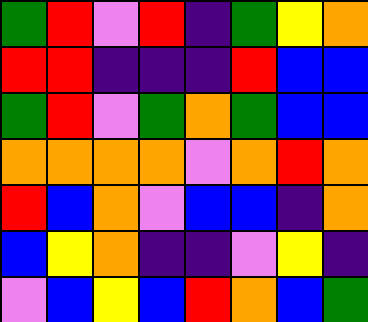[["green", "red", "violet", "red", "indigo", "green", "yellow", "orange"], ["red", "red", "indigo", "indigo", "indigo", "red", "blue", "blue"], ["green", "red", "violet", "green", "orange", "green", "blue", "blue"], ["orange", "orange", "orange", "orange", "violet", "orange", "red", "orange"], ["red", "blue", "orange", "violet", "blue", "blue", "indigo", "orange"], ["blue", "yellow", "orange", "indigo", "indigo", "violet", "yellow", "indigo"], ["violet", "blue", "yellow", "blue", "red", "orange", "blue", "green"]]